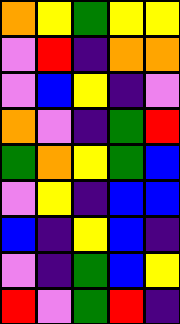[["orange", "yellow", "green", "yellow", "yellow"], ["violet", "red", "indigo", "orange", "orange"], ["violet", "blue", "yellow", "indigo", "violet"], ["orange", "violet", "indigo", "green", "red"], ["green", "orange", "yellow", "green", "blue"], ["violet", "yellow", "indigo", "blue", "blue"], ["blue", "indigo", "yellow", "blue", "indigo"], ["violet", "indigo", "green", "blue", "yellow"], ["red", "violet", "green", "red", "indigo"]]